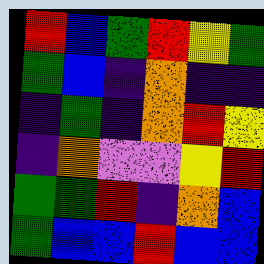[["red", "blue", "green", "red", "yellow", "green"], ["green", "blue", "indigo", "orange", "indigo", "indigo"], ["indigo", "green", "indigo", "orange", "red", "yellow"], ["indigo", "orange", "violet", "violet", "yellow", "red"], ["green", "green", "red", "indigo", "orange", "blue"], ["green", "blue", "blue", "red", "blue", "blue"]]